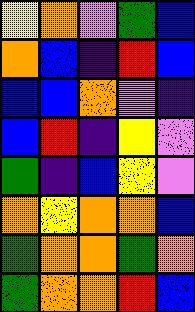[["yellow", "orange", "violet", "green", "blue"], ["orange", "blue", "indigo", "red", "blue"], ["blue", "blue", "orange", "violet", "indigo"], ["blue", "red", "indigo", "yellow", "violet"], ["green", "indigo", "blue", "yellow", "violet"], ["orange", "yellow", "orange", "orange", "blue"], ["green", "orange", "orange", "green", "orange"], ["green", "orange", "orange", "red", "blue"]]